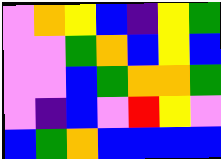[["violet", "orange", "yellow", "blue", "indigo", "yellow", "green"], ["violet", "violet", "green", "orange", "blue", "yellow", "blue"], ["violet", "violet", "blue", "green", "orange", "orange", "green"], ["violet", "indigo", "blue", "violet", "red", "yellow", "violet"], ["blue", "green", "orange", "blue", "blue", "blue", "blue"]]